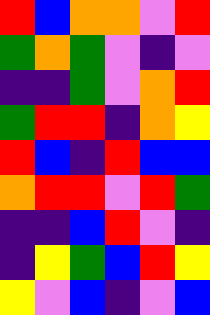[["red", "blue", "orange", "orange", "violet", "red"], ["green", "orange", "green", "violet", "indigo", "violet"], ["indigo", "indigo", "green", "violet", "orange", "red"], ["green", "red", "red", "indigo", "orange", "yellow"], ["red", "blue", "indigo", "red", "blue", "blue"], ["orange", "red", "red", "violet", "red", "green"], ["indigo", "indigo", "blue", "red", "violet", "indigo"], ["indigo", "yellow", "green", "blue", "red", "yellow"], ["yellow", "violet", "blue", "indigo", "violet", "blue"]]